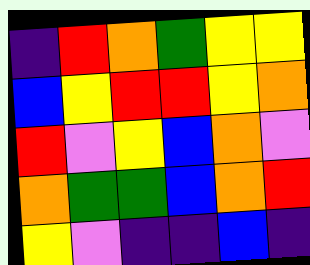[["indigo", "red", "orange", "green", "yellow", "yellow"], ["blue", "yellow", "red", "red", "yellow", "orange"], ["red", "violet", "yellow", "blue", "orange", "violet"], ["orange", "green", "green", "blue", "orange", "red"], ["yellow", "violet", "indigo", "indigo", "blue", "indigo"]]